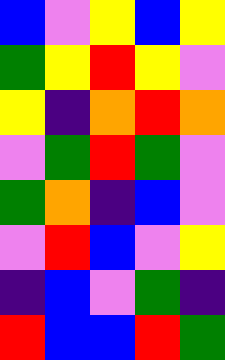[["blue", "violet", "yellow", "blue", "yellow"], ["green", "yellow", "red", "yellow", "violet"], ["yellow", "indigo", "orange", "red", "orange"], ["violet", "green", "red", "green", "violet"], ["green", "orange", "indigo", "blue", "violet"], ["violet", "red", "blue", "violet", "yellow"], ["indigo", "blue", "violet", "green", "indigo"], ["red", "blue", "blue", "red", "green"]]